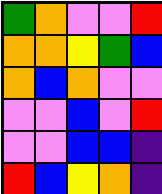[["green", "orange", "violet", "violet", "red"], ["orange", "orange", "yellow", "green", "blue"], ["orange", "blue", "orange", "violet", "violet"], ["violet", "violet", "blue", "violet", "red"], ["violet", "violet", "blue", "blue", "indigo"], ["red", "blue", "yellow", "orange", "indigo"]]